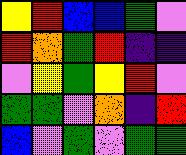[["yellow", "red", "blue", "blue", "green", "violet"], ["red", "orange", "green", "red", "indigo", "indigo"], ["violet", "yellow", "green", "yellow", "red", "violet"], ["green", "green", "violet", "orange", "indigo", "red"], ["blue", "violet", "green", "violet", "green", "green"]]